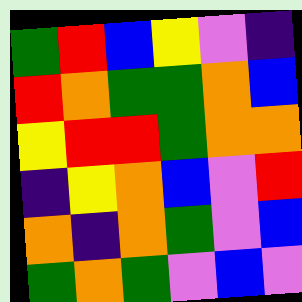[["green", "red", "blue", "yellow", "violet", "indigo"], ["red", "orange", "green", "green", "orange", "blue"], ["yellow", "red", "red", "green", "orange", "orange"], ["indigo", "yellow", "orange", "blue", "violet", "red"], ["orange", "indigo", "orange", "green", "violet", "blue"], ["green", "orange", "green", "violet", "blue", "violet"]]